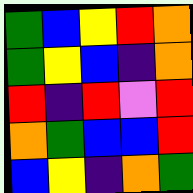[["green", "blue", "yellow", "red", "orange"], ["green", "yellow", "blue", "indigo", "orange"], ["red", "indigo", "red", "violet", "red"], ["orange", "green", "blue", "blue", "red"], ["blue", "yellow", "indigo", "orange", "green"]]